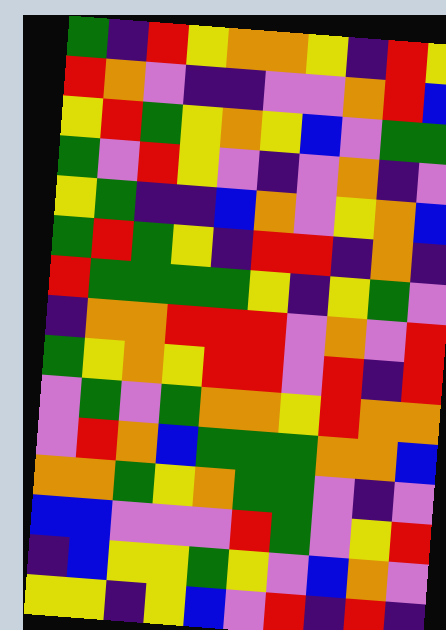[["green", "indigo", "red", "yellow", "orange", "orange", "yellow", "indigo", "red", "yellow"], ["red", "orange", "violet", "indigo", "indigo", "violet", "violet", "orange", "red", "blue"], ["yellow", "red", "green", "yellow", "orange", "yellow", "blue", "violet", "green", "green"], ["green", "violet", "red", "yellow", "violet", "indigo", "violet", "orange", "indigo", "violet"], ["yellow", "green", "indigo", "indigo", "blue", "orange", "violet", "yellow", "orange", "blue"], ["green", "red", "green", "yellow", "indigo", "red", "red", "indigo", "orange", "indigo"], ["red", "green", "green", "green", "green", "yellow", "indigo", "yellow", "green", "violet"], ["indigo", "orange", "orange", "red", "red", "red", "violet", "orange", "violet", "red"], ["green", "yellow", "orange", "yellow", "red", "red", "violet", "red", "indigo", "red"], ["violet", "green", "violet", "green", "orange", "orange", "yellow", "red", "orange", "orange"], ["violet", "red", "orange", "blue", "green", "green", "green", "orange", "orange", "blue"], ["orange", "orange", "green", "yellow", "orange", "green", "green", "violet", "indigo", "violet"], ["blue", "blue", "violet", "violet", "violet", "red", "green", "violet", "yellow", "red"], ["indigo", "blue", "yellow", "yellow", "green", "yellow", "violet", "blue", "orange", "violet"], ["yellow", "yellow", "indigo", "yellow", "blue", "violet", "red", "indigo", "red", "indigo"]]